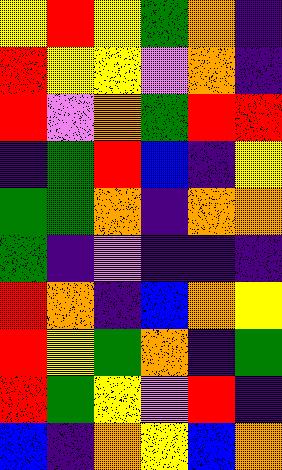[["yellow", "red", "yellow", "green", "orange", "indigo"], ["red", "yellow", "yellow", "violet", "orange", "indigo"], ["red", "violet", "orange", "green", "red", "red"], ["indigo", "green", "red", "blue", "indigo", "yellow"], ["green", "green", "orange", "indigo", "orange", "orange"], ["green", "indigo", "violet", "indigo", "indigo", "indigo"], ["red", "orange", "indigo", "blue", "orange", "yellow"], ["red", "yellow", "green", "orange", "indigo", "green"], ["red", "green", "yellow", "violet", "red", "indigo"], ["blue", "indigo", "orange", "yellow", "blue", "orange"]]